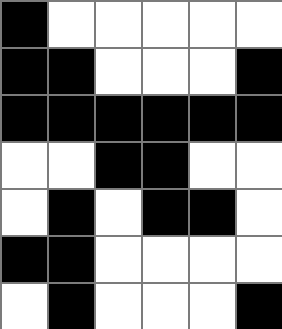[["black", "white", "white", "white", "white", "white"], ["black", "black", "white", "white", "white", "black"], ["black", "black", "black", "black", "black", "black"], ["white", "white", "black", "black", "white", "white"], ["white", "black", "white", "black", "black", "white"], ["black", "black", "white", "white", "white", "white"], ["white", "black", "white", "white", "white", "black"]]